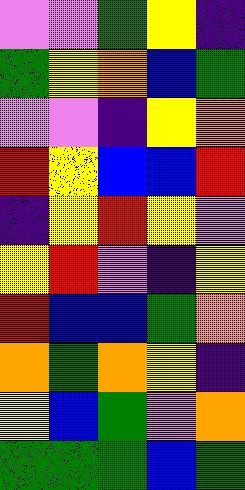[["violet", "violet", "green", "yellow", "indigo"], ["green", "yellow", "orange", "blue", "green"], ["violet", "violet", "indigo", "yellow", "orange"], ["red", "yellow", "blue", "blue", "red"], ["indigo", "yellow", "red", "yellow", "violet"], ["yellow", "red", "violet", "indigo", "yellow"], ["red", "blue", "blue", "green", "orange"], ["orange", "green", "orange", "yellow", "indigo"], ["yellow", "blue", "green", "violet", "orange"], ["green", "green", "green", "blue", "green"]]